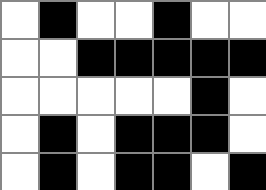[["white", "black", "white", "white", "black", "white", "white"], ["white", "white", "black", "black", "black", "black", "black"], ["white", "white", "white", "white", "white", "black", "white"], ["white", "black", "white", "black", "black", "black", "white"], ["white", "black", "white", "black", "black", "white", "black"]]